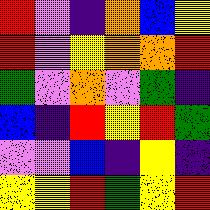[["red", "violet", "indigo", "orange", "blue", "yellow"], ["red", "violet", "yellow", "orange", "orange", "red"], ["green", "violet", "orange", "violet", "green", "indigo"], ["blue", "indigo", "red", "yellow", "red", "green"], ["violet", "violet", "blue", "indigo", "yellow", "indigo"], ["yellow", "yellow", "red", "green", "yellow", "red"]]